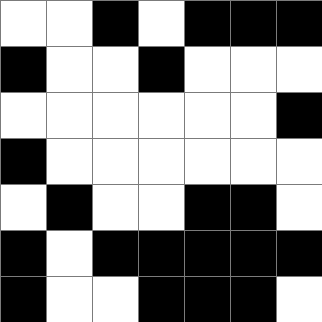[["white", "white", "black", "white", "black", "black", "black"], ["black", "white", "white", "black", "white", "white", "white"], ["white", "white", "white", "white", "white", "white", "black"], ["black", "white", "white", "white", "white", "white", "white"], ["white", "black", "white", "white", "black", "black", "white"], ["black", "white", "black", "black", "black", "black", "black"], ["black", "white", "white", "black", "black", "black", "white"]]